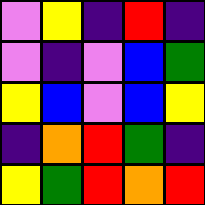[["violet", "yellow", "indigo", "red", "indigo"], ["violet", "indigo", "violet", "blue", "green"], ["yellow", "blue", "violet", "blue", "yellow"], ["indigo", "orange", "red", "green", "indigo"], ["yellow", "green", "red", "orange", "red"]]